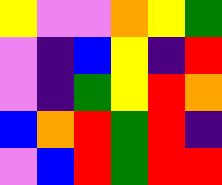[["yellow", "violet", "violet", "orange", "yellow", "green"], ["violet", "indigo", "blue", "yellow", "indigo", "red"], ["violet", "indigo", "green", "yellow", "red", "orange"], ["blue", "orange", "red", "green", "red", "indigo"], ["violet", "blue", "red", "green", "red", "red"]]